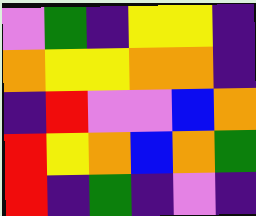[["violet", "green", "indigo", "yellow", "yellow", "indigo"], ["orange", "yellow", "yellow", "orange", "orange", "indigo"], ["indigo", "red", "violet", "violet", "blue", "orange"], ["red", "yellow", "orange", "blue", "orange", "green"], ["red", "indigo", "green", "indigo", "violet", "indigo"]]